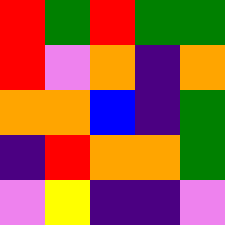[["red", "green", "red", "green", "green"], ["red", "violet", "orange", "indigo", "orange"], ["orange", "orange", "blue", "indigo", "green"], ["indigo", "red", "orange", "orange", "green"], ["violet", "yellow", "indigo", "indigo", "violet"]]